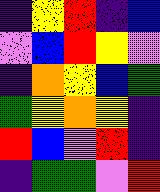[["indigo", "yellow", "red", "indigo", "blue"], ["violet", "blue", "red", "yellow", "violet"], ["indigo", "orange", "yellow", "blue", "green"], ["green", "yellow", "orange", "yellow", "indigo"], ["red", "blue", "violet", "red", "indigo"], ["indigo", "green", "green", "violet", "red"]]